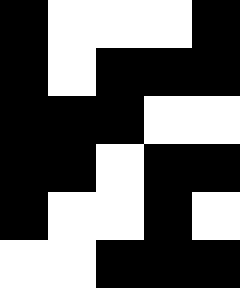[["black", "white", "white", "white", "black"], ["black", "white", "black", "black", "black"], ["black", "black", "black", "white", "white"], ["black", "black", "white", "black", "black"], ["black", "white", "white", "black", "white"], ["white", "white", "black", "black", "black"]]